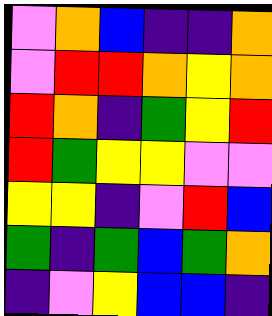[["violet", "orange", "blue", "indigo", "indigo", "orange"], ["violet", "red", "red", "orange", "yellow", "orange"], ["red", "orange", "indigo", "green", "yellow", "red"], ["red", "green", "yellow", "yellow", "violet", "violet"], ["yellow", "yellow", "indigo", "violet", "red", "blue"], ["green", "indigo", "green", "blue", "green", "orange"], ["indigo", "violet", "yellow", "blue", "blue", "indigo"]]